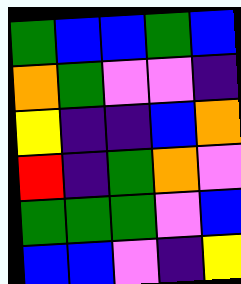[["green", "blue", "blue", "green", "blue"], ["orange", "green", "violet", "violet", "indigo"], ["yellow", "indigo", "indigo", "blue", "orange"], ["red", "indigo", "green", "orange", "violet"], ["green", "green", "green", "violet", "blue"], ["blue", "blue", "violet", "indigo", "yellow"]]